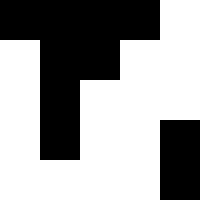[["black", "black", "black", "black", "white"], ["white", "black", "black", "white", "white"], ["white", "black", "white", "white", "white"], ["white", "black", "white", "white", "black"], ["white", "white", "white", "white", "black"]]